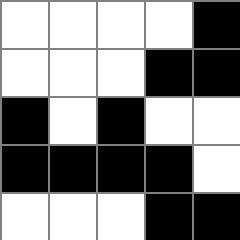[["white", "white", "white", "white", "black"], ["white", "white", "white", "black", "black"], ["black", "white", "black", "white", "white"], ["black", "black", "black", "black", "white"], ["white", "white", "white", "black", "black"]]